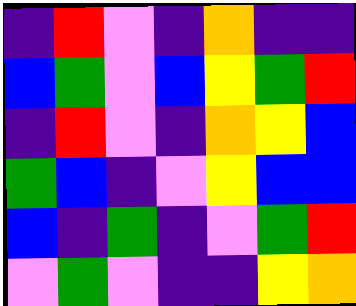[["indigo", "red", "violet", "indigo", "orange", "indigo", "indigo"], ["blue", "green", "violet", "blue", "yellow", "green", "red"], ["indigo", "red", "violet", "indigo", "orange", "yellow", "blue"], ["green", "blue", "indigo", "violet", "yellow", "blue", "blue"], ["blue", "indigo", "green", "indigo", "violet", "green", "red"], ["violet", "green", "violet", "indigo", "indigo", "yellow", "orange"]]